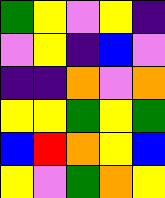[["green", "yellow", "violet", "yellow", "indigo"], ["violet", "yellow", "indigo", "blue", "violet"], ["indigo", "indigo", "orange", "violet", "orange"], ["yellow", "yellow", "green", "yellow", "green"], ["blue", "red", "orange", "yellow", "blue"], ["yellow", "violet", "green", "orange", "yellow"]]